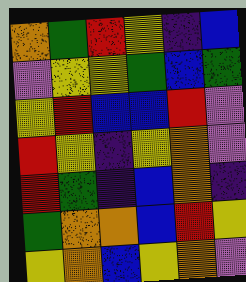[["orange", "green", "red", "yellow", "indigo", "blue"], ["violet", "yellow", "yellow", "green", "blue", "green"], ["yellow", "red", "blue", "blue", "red", "violet"], ["red", "yellow", "indigo", "yellow", "orange", "violet"], ["red", "green", "indigo", "blue", "orange", "indigo"], ["green", "orange", "orange", "blue", "red", "yellow"], ["yellow", "orange", "blue", "yellow", "orange", "violet"]]